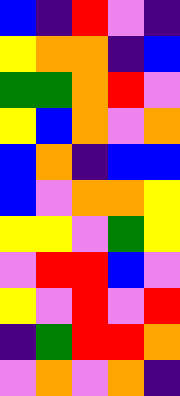[["blue", "indigo", "red", "violet", "indigo"], ["yellow", "orange", "orange", "indigo", "blue"], ["green", "green", "orange", "red", "violet"], ["yellow", "blue", "orange", "violet", "orange"], ["blue", "orange", "indigo", "blue", "blue"], ["blue", "violet", "orange", "orange", "yellow"], ["yellow", "yellow", "violet", "green", "yellow"], ["violet", "red", "red", "blue", "violet"], ["yellow", "violet", "red", "violet", "red"], ["indigo", "green", "red", "red", "orange"], ["violet", "orange", "violet", "orange", "indigo"]]